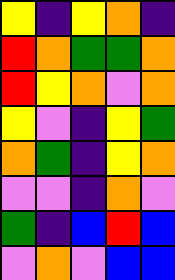[["yellow", "indigo", "yellow", "orange", "indigo"], ["red", "orange", "green", "green", "orange"], ["red", "yellow", "orange", "violet", "orange"], ["yellow", "violet", "indigo", "yellow", "green"], ["orange", "green", "indigo", "yellow", "orange"], ["violet", "violet", "indigo", "orange", "violet"], ["green", "indigo", "blue", "red", "blue"], ["violet", "orange", "violet", "blue", "blue"]]